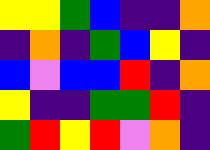[["yellow", "yellow", "green", "blue", "indigo", "indigo", "orange"], ["indigo", "orange", "indigo", "green", "blue", "yellow", "indigo"], ["blue", "violet", "blue", "blue", "red", "indigo", "orange"], ["yellow", "indigo", "indigo", "green", "green", "red", "indigo"], ["green", "red", "yellow", "red", "violet", "orange", "indigo"]]